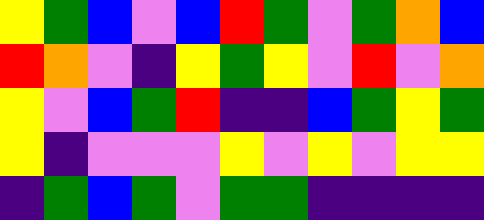[["yellow", "green", "blue", "violet", "blue", "red", "green", "violet", "green", "orange", "blue"], ["red", "orange", "violet", "indigo", "yellow", "green", "yellow", "violet", "red", "violet", "orange"], ["yellow", "violet", "blue", "green", "red", "indigo", "indigo", "blue", "green", "yellow", "green"], ["yellow", "indigo", "violet", "violet", "violet", "yellow", "violet", "yellow", "violet", "yellow", "yellow"], ["indigo", "green", "blue", "green", "violet", "green", "green", "indigo", "indigo", "indigo", "indigo"]]